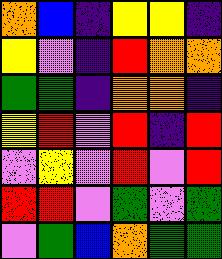[["orange", "blue", "indigo", "yellow", "yellow", "indigo"], ["yellow", "violet", "indigo", "red", "orange", "orange"], ["green", "green", "indigo", "orange", "orange", "indigo"], ["yellow", "red", "violet", "red", "indigo", "red"], ["violet", "yellow", "violet", "red", "violet", "red"], ["red", "red", "violet", "green", "violet", "green"], ["violet", "green", "blue", "orange", "green", "green"]]